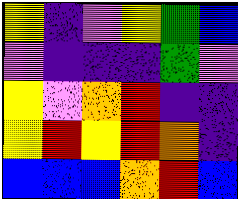[["yellow", "indigo", "violet", "yellow", "green", "blue"], ["violet", "indigo", "indigo", "indigo", "green", "violet"], ["yellow", "violet", "orange", "red", "indigo", "indigo"], ["yellow", "red", "yellow", "red", "orange", "indigo"], ["blue", "blue", "blue", "orange", "red", "blue"]]